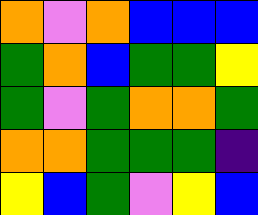[["orange", "violet", "orange", "blue", "blue", "blue"], ["green", "orange", "blue", "green", "green", "yellow"], ["green", "violet", "green", "orange", "orange", "green"], ["orange", "orange", "green", "green", "green", "indigo"], ["yellow", "blue", "green", "violet", "yellow", "blue"]]